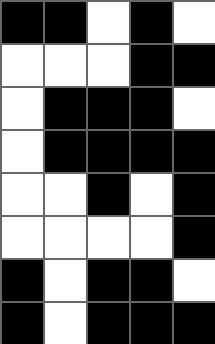[["black", "black", "white", "black", "white"], ["white", "white", "white", "black", "black"], ["white", "black", "black", "black", "white"], ["white", "black", "black", "black", "black"], ["white", "white", "black", "white", "black"], ["white", "white", "white", "white", "black"], ["black", "white", "black", "black", "white"], ["black", "white", "black", "black", "black"]]